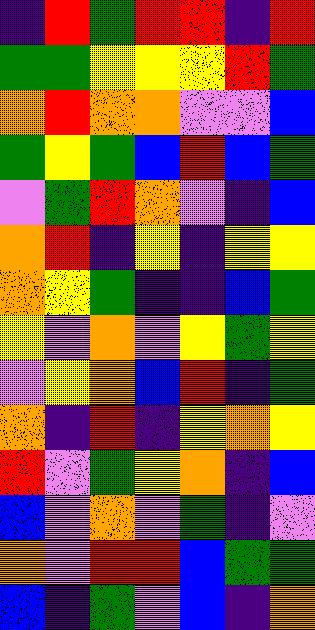[["indigo", "red", "green", "red", "red", "indigo", "red"], ["green", "green", "yellow", "yellow", "yellow", "red", "green"], ["orange", "red", "orange", "orange", "violet", "violet", "blue"], ["green", "yellow", "green", "blue", "red", "blue", "green"], ["violet", "green", "red", "orange", "violet", "indigo", "blue"], ["orange", "red", "indigo", "yellow", "indigo", "yellow", "yellow"], ["orange", "yellow", "green", "indigo", "indigo", "blue", "green"], ["yellow", "violet", "orange", "violet", "yellow", "green", "yellow"], ["violet", "yellow", "orange", "blue", "red", "indigo", "green"], ["orange", "indigo", "red", "indigo", "yellow", "orange", "yellow"], ["red", "violet", "green", "yellow", "orange", "indigo", "blue"], ["blue", "violet", "orange", "violet", "green", "indigo", "violet"], ["orange", "violet", "red", "red", "blue", "green", "green"], ["blue", "indigo", "green", "violet", "blue", "indigo", "orange"]]